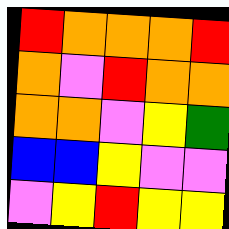[["red", "orange", "orange", "orange", "red"], ["orange", "violet", "red", "orange", "orange"], ["orange", "orange", "violet", "yellow", "green"], ["blue", "blue", "yellow", "violet", "violet"], ["violet", "yellow", "red", "yellow", "yellow"]]